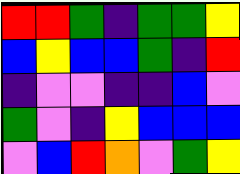[["red", "red", "green", "indigo", "green", "green", "yellow"], ["blue", "yellow", "blue", "blue", "green", "indigo", "red"], ["indigo", "violet", "violet", "indigo", "indigo", "blue", "violet"], ["green", "violet", "indigo", "yellow", "blue", "blue", "blue"], ["violet", "blue", "red", "orange", "violet", "green", "yellow"]]